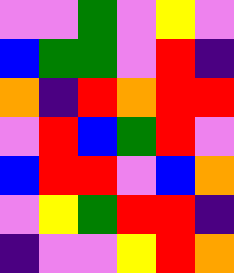[["violet", "violet", "green", "violet", "yellow", "violet"], ["blue", "green", "green", "violet", "red", "indigo"], ["orange", "indigo", "red", "orange", "red", "red"], ["violet", "red", "blue", "green", "red", "violet"], ["blue", "red", "red", "violet", "blue", "orange"], ["violet", "yellow", "green", "red", "red", "indigo"], ["indigo", "violet", "violet", "yellow", "red", "orange"]]